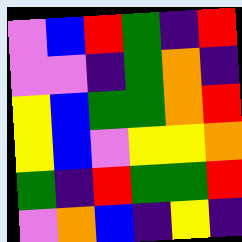[["violet", "blue", "red", "green", "indigo", "red"], ["violet", "violet", "indigo", "green", "orange", "indigo"], ["yellow", "blue", "green", "green", "orange", "red"], ["yellow", "blue", "violet", "yellow", "yellow", "orange"], ["green", "indigo", "red", "green", "green", "red"], ["violet", "orange", "blue", "indigo", "yellow", "indigo"]]